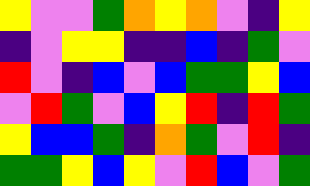[["yellow", "violet", "violet", "green", "orange", "yellow", "orange", "violet", "indigo", "yellow"], ["indigo", "violet", "yellow", "yellow", "indigo", "indigo", "blue", "indigo", "green", "violet"], ["red", "violet", "indigo", "blue", "violet", "blue", "green", "green", "yellow", "blue"], ["violet", "red", "green", "violet", "blue", "yellow", "red", "indigo", "red", "green"], ["yellow", "blue", "blue", "green", "indigo", "orange", "green", "violet", "red", "indigo"], ["green", "green", "yellow", "blue", "yellow", "violet", "red", "blue", "violet", "green"]]